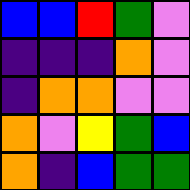[["blue", "blue", "red", "green", "violet"], ["indigo", "indigo", "indigo", "orange", "violet"], ["indigo", "orange", "orange", "violet", "violet"], ["orange", "violet", "yellow", "green", "blue"], ["orange", "indigo", "blue", "green", "green"]]